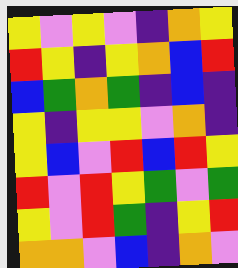[["yellow", "violet", "yellow", "violet", "indigo", "orange", "yellow"], ["red", "yellow", "indigo", "yellow", "orange", "blue", "red"], ["blue", "green", "orange", "green", "indigo", "blue", "indigo"], ["yellow", "indigo", "yellow", "yellow", "violet", "orange", "indigo"], ["yellow", "blue", "violet", "red", "blue", "red", "yellow"], ["red", "violet", "red", "yellow", "green", "violet", "green"], ["yellow", "violet", "red", "green", "indigo", "yellow", "red"], ["orange", "orange", "violet", "blue", "indigo", "orange", "violet"]]